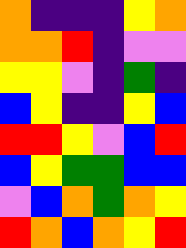[["orange", "indigo", "indigo", "indigo", "yellow", "orange"], ["orange", "orange", "red", "indigo", "violet", "violet"], ["yellow", "yellow", "violet", "indigo", "green", "indigo"], ["blue", "yellow", "indigo", "indigo", "yellow", "blue"], ["red", "red", "yellow", "violet", "blue", "red"], ["blue", "yellow", "green", "green", "blue", "blue"], ["violet", "blue", "orange", "green", "orange", "yellow"], ["red", "orange", "blue", "orange", "yellow", "red"]]